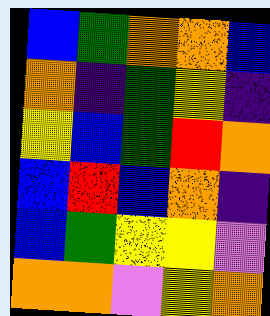[["blue", "green", "orange", "orange", "blue"], ["orange", "indigo", "green", "yellow", "indigo"], ["yellow", "blue", "green", "red", "orange"], ["blue", "red", "blue", "orange", "indigo"], ["blue", "green", "yellow", "yellow", "violet"], ["orange", "orange", "violet", "yellow", "orange"]]